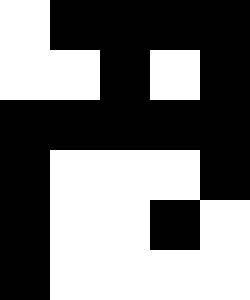[["white", "black", "black", "black", "black"], ["white", "white", "black", "white", "black"], ["black", "black", "black", "black", "black"], ["black", "white", "white", "white", "black"], ["black", "white", "white", "black", "white"], ["black", "white", "white", "white", "white"]]